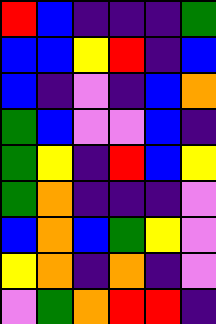[["red", "blue", "indigo", "indigo", "indigo", "green"], ["blue", "blue", "yellow", "red", "indigo", "blue"], ["blue", "indigo", "violet", "indigo", "blue", "orange"], ["green", "blue", "violet", "violet", "blue", "indigo"], ["green", "yellow", "indigo", "red", "blue", "yellow"], ["green", "orange", "indigo", "indigo", "indigo", "violet"], ["blue", "orange", "blue", "green", "yellow", "violet"], ["yellow", "orange", "indigo", "orange", "indigo", "violet"], ["violet", "green", "orange", "red", "red", "indigo"]]